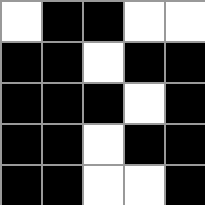[["white", "black", "black", "white", "white"], ["black", "black", "white", "black", "black"], ["black", "black", "black", "white", "black"], ["black", "black", "white", "black", "black"], ["black", "black", "white", "white", "black"]]